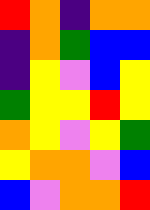[["red", "orange", "indigo", "orange", "orange"], ["indigo", "orange", "green", "blue", "blue"], ["indigo", "yellow", "violet", "blue", "yellow"], ["green", "yellow", "yellow", "red", "yellow"], ["orange", "yellow", "violet", "yellow", "green"], ["yellow", "orange", "orange", "violet", "blue"], ["blue", "violet", "orange", "orange", "red"]]